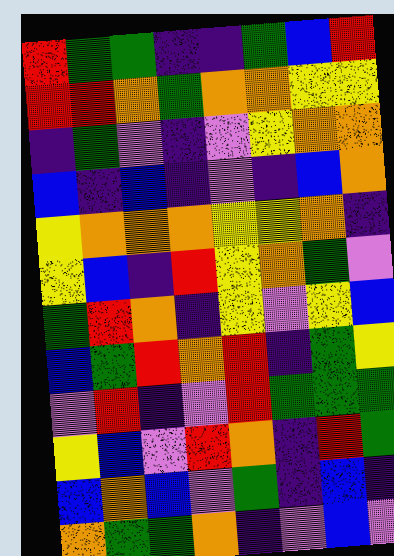[["red", "green", "green", "indigo", "indigo", "green", "blue", "red"], ["red", "red", "orange", "green", "orange", "orange", "yellow", "yellow"], ["indigo", "green", "violet", "indigo", "violet", "yellow", "orange", "orange"], ["blue", "indigo", "blue", "indigo", "violet", "indigo", "blue", "orange"], ["yellow", "orange", "orange", "orange", "yellow", "yellow", "orange", "indigo"], ["yellow", "blue", "indigo", "red", "yellow", "orange", "green", "violet"], ["green", "red", "orange", "indigo", "yellow", "violet", "yellow", "blue"], ["blue", "green", "red", "orange", "red", "indigo", "green", "yellow"], ["violet", "red", "indigo", "violet", "red", "green", "green", "green"], ["yellow", "blue", "violet", "red", "orange", "indigo", "red", "green"], ["blue", "orange", "blue", "violet", "green", "indigo", "blue", "indigo"], ["orange", "green", "green", "orange", "indigo", "violet", "blue", "violet"]]